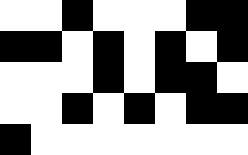[["white", "white", "black", "white", "white", "white", "black", "black"], ["black", "black", "white", "black", "white", "black", "white", "black"], ["white", "white", "white", "black", "white", "black", "black", "white"], ["white", "white", "black", "white", "black", "white", "black", "black"], ["black", "white", "white", "white", "white", "white", "white", "white"]]